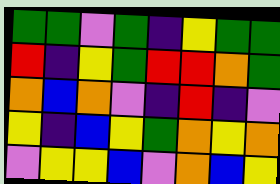[["green", "green", "violet", "green", "indigo", "yellow", "green", "green"], ["red", "indigo", "yellow", "green", "red", "red", "orange", "green"], ["orange", "blue", "orange", "violet", "indigo", "red", "indigo", "violet"], ["yellow", "indigo", "blue", "yellow", "green", "orange", "yellow", "orange"], ["violet", "yellow", "yellow", "blue", "violet", "orange", "blue", "yellow"]]